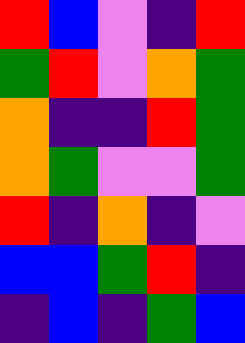[["red", "blue", "violet", "indigo", "red"], ["green", "red", "violet", "orange", "green"], ["orange", "indigo", "indigo", "red", "green"], ["orange", "green", "violet", "violet", "green"], ["red", "indigo", "orange", "indigo", "violet"], ["blue", "blue", "green", "red", "indigo"], ["indigo", "blue", "indigo", "green", "blue"]]